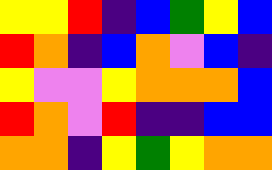[["yellow", "yellow", "red", "indigo", "blue", "green", "yellow", "blue"], ["red", "orange", "indigo", "blue", "orange", "violet", "blue", "indigo"], ["yellow", "violet", "violet", "yellow", "orange", "orange", "orange", "blue"], ["red", "orange", "violet", "red", "indigo", "indigo", "blue", "blue"], ["orange", "orange", "indigo", "yellow", "green", "yellow", "orange", "orange"]]